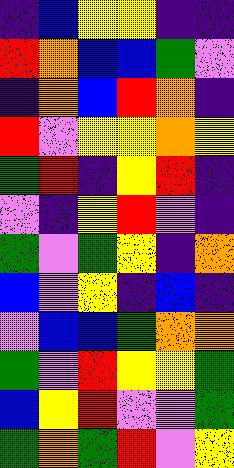[["indigo", "blue", "yellow", "yellow", "indigo", "indigo"], ["red", "orange", "blue", "blue", "green", "violet"], ["indigo", "orange", "blue", "red", "orange", "indigo"], ["red", "violet", "yellow", "yellow", "orange", "yellow"], ["green", "red", "indigo", "yellow", "red", "indigo"], ["violet", "indigo", "yellow", "red", "violet", "indigo"], ["green", "violet", "green", "yellow", "indigo", "orange"], ["blue", "violet", "yellow", "indigo", "blue", "indigo"], ["violet", "blue", "blue", "green", "orange", "orange"], ["green", "violet", "red", "yellow", "yellow", "green"], ["blue", "yellow", "red", "violet", "violet", "green"], ["green", "orange", "green", "red", "violet", "yellow"]]